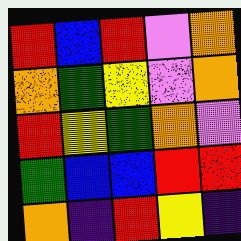[["red", "blue", "red", "violet", "orange"], ["orange", "green", "yellow", "violet", "orange"], ["red", "yellow", "green", "orange", "violet"], ["green", "blue", "blue", "red", "red"], ["orange", "indigo", "red", "yellow", "indigo"]]